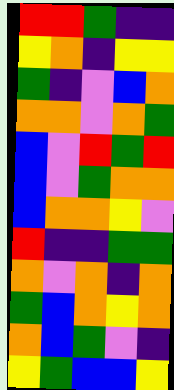[["red", "red", "green", "indigo", "indigo"], ["yellow", "orange", "indigo", "yellow", "yellow"], ["green", "indigo", "violet", "blue", "orange"], ["orange", "orange", "violet", "orange", "green"], ["blue", "violet", "red", "green", "red"], ["blue", "violet", "green", "orange", "orange"], ["blue", "orange", "orange", "yellow", "violet"], ["red", "indigo", "indigo", "green", "green"], ["orange", "violet", "orange", "indigo", "orange"], ["green", "blue", "orange", "yellow", "orange"], ["orange", "blue", "green", "violet", "indigo"], ["yellow", "green", "blue", "blue", "yellow"]]